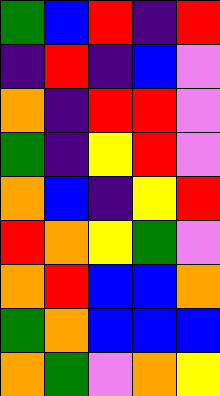[["green", "blue", "red", "indigo", "red"], ["indigo", "red", "indigo", "blue", "violet"], ["orange", "indigo", "red", "red", "violet"], ["green", "indigo", "yellow", "red", "violet"], ["orange", "blue", "indigo", "yellow", "red"], ["red", "orange", "yellow", "green", "violet"], ["orange", "red", "blue", "blue", "orange"], ["green", "orange", "blue", "blue", "blue"], ["orange", "green", "violet", "orange", "yellow"]]